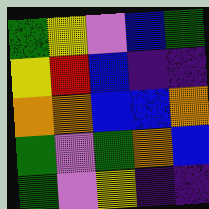[["green", "yellow", "violet", "blue", "green"], ["yellow", "red", "blue", "indigo", "indigo"], ["orange", "orange", "blue", "blue", "orange"], ["green", "violet", "green", "orange", "blue"], ["green", "violet", "yellow", "indigo", "indigo"]]